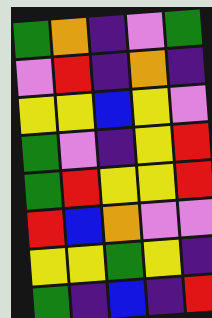[["green", "orange", "indigo", "violet", "green"], ["violet", "red", "indigo", "orange", "indigo"], ["yellow", "yellow", "blue", "yellow", "violet"], ["green", "violet", "indigo", "yellow", "red"], ["green", "red", "yellow", "yellow", "red"], ["red", "blue", "orange", "violet", "violet"], ["yellow", "yellow", "green", "yellow", "indigo"], ["green", "indigo", "blue", "indigo", "red"]]